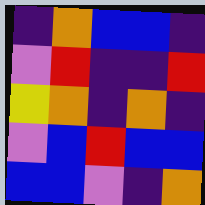[["indigo", "orange", "blue", "blue", "indigo"], ["violet", "red", "indigo", "indigo", "red"], ["yellow", "orange", "indigo", "orange", "indigo"], ["violet", "blue", "red", "blue", "blue"], ["blue", "blue", "violet", "indigo", "orange"]]